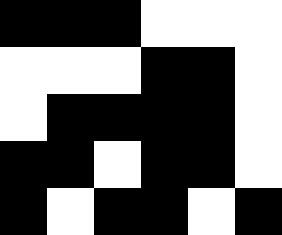[["black", "black", "black", "white", "white", "white"], ["white", "white", "white", "black", "black", "white"], ["white", "black", "black", "black", "black", "white"], ["black", "black", "white", "black", "black", "white"], ["black", "white", "black", "black", "white", "black"]]